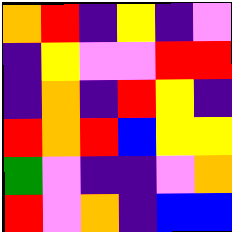[["orange", "red", "indigo", "yellow", "indigo", "violet"], ["indigo", "yellow", "violet", "violet", "red", "red"], ["indigo", "orange", "indigo", "red", "yellow", "indigo"], ["red", "orange", "red", "blue", "yellow", "yellow"], ["green", "violet", "indigo", "indigo", "violet", "orange"], ["red", "violet", "orange", "indigo", "blue", "blue"]]